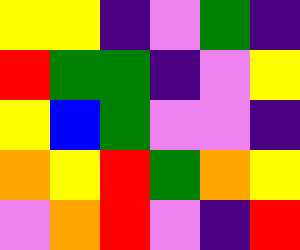[["yellow", "yellow", "indigo", "violet", "green", "indigo"], ["red", "green", "green", "indigo", "violet", "yellow"], ["yellow", "blue", "green", "violet", "violet", "indigo"], ["orange", "yellow", "red", "green", "orange", "yellow"], ["violet", "orange", "red", "violet", "indigo", "red"]]